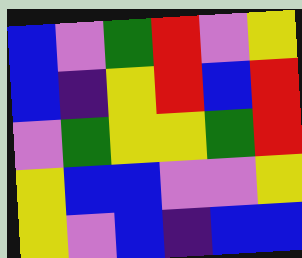[["blue", "violet", "green", "red", "violet", "yellow"], ["blue", "indigo", "yellow", "red", "blue", "red"], ["violet", "green", "yellow", "yellow", "green", "red"], ["yellow", "blue", "blue", "violet", "violet", "yellow"], ["yellow", "violet", "blue", "indigo", "blue", "blue"]]